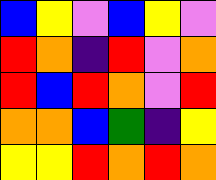[["blue", "yellow", "violet", "blue", "yellow", "violet"], ["red", "orange", "indigo", "red", "violet", "orange"], ["red", "blue", "red", "orange", "violet", "red"], ["orange", "orange", "blue", "green", "indigo", "yellow"], ["yellow", "yellow", "red", "orange", "red", "orange"]]